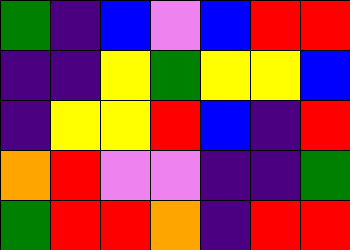[["green", "indigo", "blue", "violet", "blue", "red", "red"], ["indigo", "indigo", "yellow", "green", "yellow", "yellow", "blue"], ["indigo", "yellow", "yellow", "red", "blue", "indigo", "red"], ["orange", "red", "violet", "violet", "indigo", "indigo", "green"], ["green", "red", "red", "orange", "indigo", "red", "red"]]